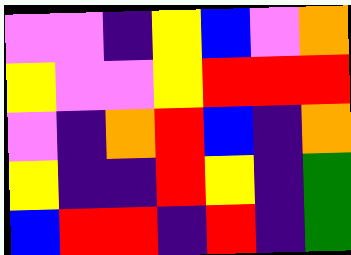[["violet", "violet", "indigo", "yellow", "blue", "violet", "orange"], ["yellow", "violet", "violet", "yellow", "red", "red", "red"], ["violet", "indigo", "orange", "red", "blue", "indigo", "orange"], ["yellow", "indigo", "indigo", "red", "yellow", "indigo", "green"], ["blue", "red", "red", "indigo", "red", "indigo", "green"]]